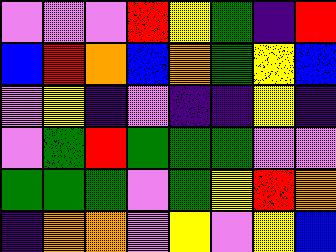[["violet", "violet", "violet", "red", "yellow", "green", "indigo", "red"], ["blue", "red", "orange", "blue", "orange", "green", "yellow", "blue"], ["violet", "yellow", "indigo", "violet", "indigo", "indigo", "yellow", "indigo"], ["violet", "green", "red", "green", "green", "green", "violet", "violet"], ["green", "green", "green", "violet", "green", "yellow", "red", "orange"], ["indigo", "orange", "orange", "violet", "yellow", "violet", "yellow", "blue"]]